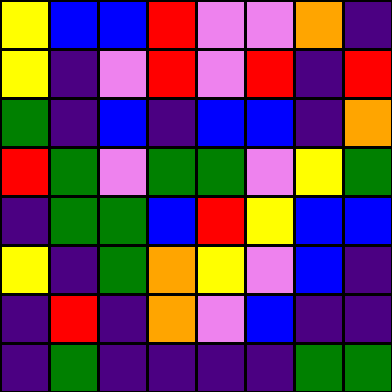[["yellow", "blue", "blue", "red", "violet", "violet", "orange", "indigo"], ["yellow", "indigo", "violet", "red", "violet", "red", "indigo", "red"], ["green", "indigo", "blue", "indigo", "blue", "blue", "indigo", "orange"], ["red", "green", "violet", "green", "green", "violet", "yellow", "green"], ["indigo", "green", "green", "blue", "red", "yellow", "blue", "blue"], ["yellow", "indigo", "green", "orange", "yellow", "violet", "blue", "indigo"], ["indigo", "red", "indigo", "orange", "violet", "blue", "indigo", "indigo"], ["indigo", "green", "indigo", "indigo", "indigo", "indigo", "green", "green"]]